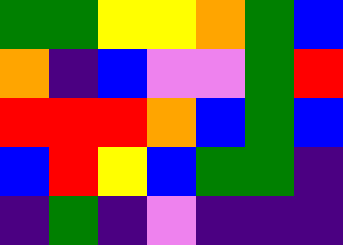[["green", "green", "yellow", "yellow", "orange", "green", "blue"], ["orange", "indigo", "blue", "violet", "violet", "green", "red"], ["red", "red", "red", "orange", "blue", "green", "blue"], ["blue", "red", "yellow", "blue", "green", "green", "indigo"], ["indigo", "green", "indigo", "violet", "indigo", "indigo", "indigo"]]